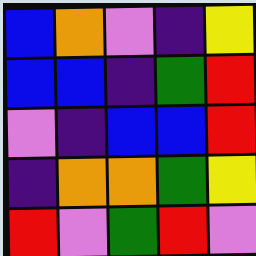[["blue", "orange", "violet", "indigo", "yellow"], ["blue", "blue", "indigo", "green", "red"], ["violet", "indigo", "blue", "blue", "red"], ["indigo", "orange", "orange", "green", "yellow"], ["red", "violet", "green", "red", "violet"]]